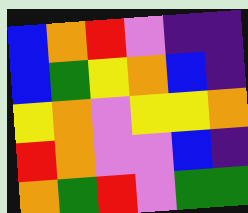[["blue", "orange", "red", "violet", "indigo", "indigo"], ["blue", "green", "yellow", "orange", "blue", "indigo"], ["yellow", "orange", "violet", "yellow", "yellow", "orange"], ["red", "orange", "violet", "violet", "blue", "indigo"], ["orange", "green", "red", "violet", "green", "green"]]